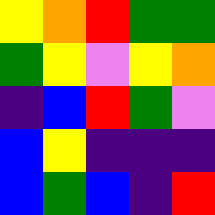[["yellow", "orange", "red", "green", "green"], ["green", "yellow", "violet", "yellow", "orange"], ["indigo", "blue", "red", "green", "violet"], ["blue", "yellow", "indigo", "indigo", "indigo"], ["blue", "green", "blue", "indigo", "red"]]